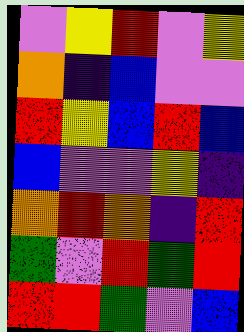[["violet", "yellow", "red", "violet", "yellow"], ["orange", "indigo", "blue", "violet", "violet"], ["red", "yellow", "blue", "red", "blue"], ["blue", "violet", "violet", "yellow", "indigo"], ["orange", "red", "orange", "indigo", "red"], ["green", "violet", "red", "green", "red"], ["red", "red", "green", "violet", "blue"]]